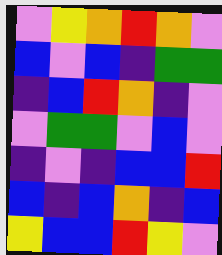[["violet", "yellow", "orange", "red", "orange", "violet"], ["blue", "violet", "blue", "indigo", "green", "green"], ["indigo", "blue", "red", "orange", "indigo", "violet"], ["violet", "green", "green", "violet", "blue", "violet"], ["indigo", "violet", "indigo", "blue", "blue", "red"], ["blue", "indigo", "blue", "orange", "indigo", "blue"], ["yellow", "blue", "blue", "red", "yellow", "violet"]]